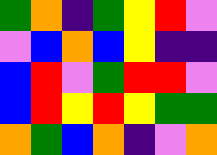[["green", "orange", "indigo", "green", "yellow", "red", "violet"], ["violet", "blue", "orange", "blue", "yellow", "indigo", "indigo"], ["blue", "red", "violet", "green", "red", "red", "violet"], ["blue", "red", "yellow", "red", "yellow", "green", "green"], ["orange", "green", "blue", "orange", "indigo", "violet", "orange"]]